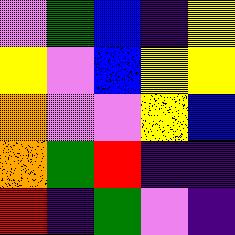[["violet", "green", "blue", "indigo", "yellow"], ["yellow", "violet", "blue", "yellow", "yellow"], ["orange", "violet", "violet", "yellow", "blue"], ["orange", "green", "red", "indigo", "indigo"], ["red", "indigo", "green", "violet", "indigo"]]